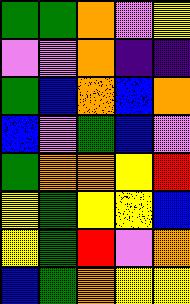[["green", "green", "orange", "violet", "yellow"], ["violet", "violet", "orange", "indigo", "indigo"], ["green", "blue", "orange", "blue", "orange"], ["blue", "violet", "green", "blue", "violet"], ["green", "orange", "orange", "yellow", "red"], ["yellow", "green", "yellow", "yellow", "blue"], ["yellow", "green", "red", "violet", "orange"], ["blue", "green", "orange", "yellow", "yellow"]]